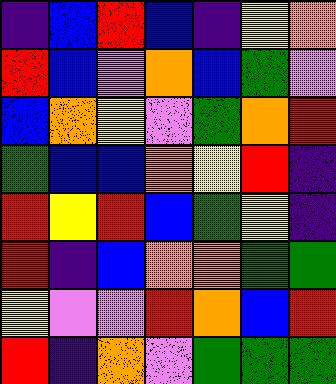[["indigo", "blue", "red", "blue", "indigo", "yellow", "orange"], ["red", "blue", "violet", "orange", "blue", "green", "violet"], ["blue", "orange", "yellow", "violet", "green", "orange", "red"], ["green", "blue", "blue", "orange", "yellow", "red", "indigo"], ["red", "yellow", "red", "blue", "green", "yellow", "indigo"], ["red", "indigo", "blue", "orange", "orange", "green", "green"], ["yellow", "violet", "violet", "red", "orange", "blue", "red"], ["red", "indigo", "orange", "violet", "green", "green", "green"]]